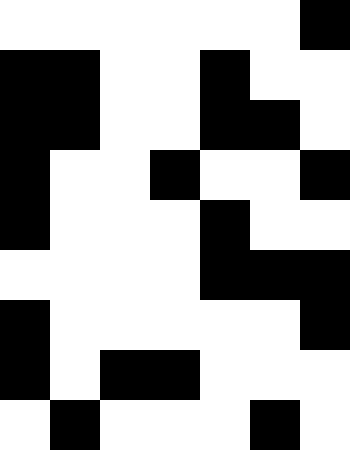[["white", "white", "white", "white", "white", "white", "black"], ["black", "black", "white", "white", "black", "white", "white"], ["black", "black", "white", "white", "black", "black", "white"], ["black", "white", "white", "black", "white", "white", "black"], ["black", "white", "white", "white", "black", "white", "white"], ["white", "white", "white", "white", "black", "black", "black"], ["black", "white", "white", "white", "white", "white", "black"], ["black", "white", "black", "black", "white", "white", "white"], ["white", "black", "white", "white", "white", "black", "white"]]